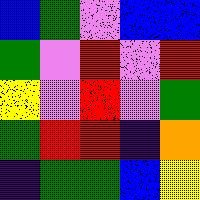[["blue", "green", "violet", "blue", "blue"], ["green", "violet", "red", "violet", "red"], ["yellow", "violet", "red", "violet", "green"], ["green", "red", "red", "indigo", "orange"], ["indigo", "green", "green", "blue", "yellow"]]